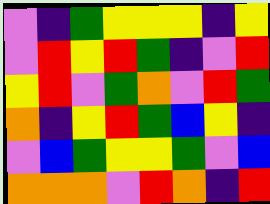[["violet", "indigo", "green", "yellow", "yellow", "yellow", "indigo", "yellow"], ["violet", "red", "yellow", "red", "green", "indigo", "violet", "red"], ["yellow", "red", "violet", "green", "orange", "violet", "red", "green"], ["orange", "indigo", "yellow", "red", "green", "blue", "yellow", "indigo"], ["violet", "blue", "green", "yellow", "yellow", "green", "violet", "blue"], ["orange", "orange", "orange", "violet", "red", "orange", "indigo", "red"]]